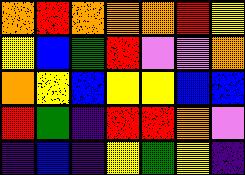[["orange", "red", "orange", "orange", "orange", "red", "yellow"], ["yellow", "blue", "green", "red", "violet", "violet", "orange"], ["orange", "yellow", "blue", "yellow", "yellow", "blue", "blue"], ["red", "green", "indigo", "red", "red", "orange", "violet"], ["indigo", "blue", "indigo", "yellow", "green", "yellow", "indigo"]]